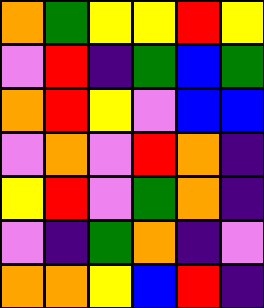[["orange", "green", "yellow", "yellow", "red", "yellow"], ["violet", "red", "indigo", "green", "blue", "green"], ["orange", "red", "yellow", "violet", "blue", "blue"], ["violet", "orange", "violet", "red", "orange", "indigo"], ["yellow", "red", "violet", "green", "orange", "indigo"], ["violet", "indigo", "green", "orange", "indigo", "violet"], ["orange", "orange", "yellow", "blue", "red", "indigo"]]